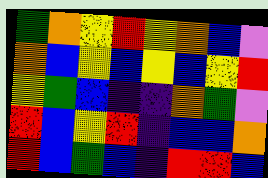[["green", "orange", "yellow", "red", "yellow", "orange", "blue", "violet"], ["orange", "blue", "yellow", "blue", "yellow", "blue", "yellow", "red"], ["yellow", "green", "blue", "indigo", "indigo", "orange", "green", "violet"], ["red", "blue", "yellow", "red", "indigo", "blue", "blue", "orange"], ["red", "blue", "green", "blue", "indigo", "red", "red", "blue"]]